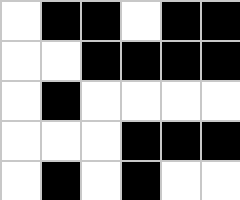[["white", "black", "black", "white", "black", "black"], ["white", "white", "black", "black", "black", "black"], ["white", "black", "white", "white", "white", "white"], ["white", "white", "white", "black", "black", "black"], ["white", "black", "white", "black", "white", "white"]]